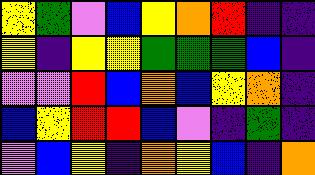[["yellow", "green", "violet", "blue", "yellow", "orange", "red", "indigo", "indigo"], ["yellow", "indigo", "yellow", "yellow", "green", "green", "green", "blue", "indigo"], ["violet", "violet", "red", "blue", "orange", "blue", "yellow", "orange", "indigo"], ["blue", "yellow", "red", "red", "blue", "violet", "indigo", "green", "indigo"], ["violet", "blue", "yellow", "indigo", "orange", "yellow", "blue", "indigo", "orange"]]